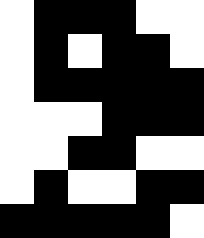[["white", "black", "black", "black", "white", "white"], ["white", "black", "white", "black", "black", "white"], ["white", "black", "black", "black", "black", "black"], ["white", "white", "white", "black", "black", "black"], ["white", "white", "black", "black", "white", "white"], ["white", "black", "white", "white", "black", "black"], ["black", "black", "black", "black", "black", "white"]]